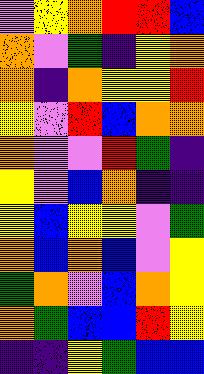[["violet", "yellow", "orange", "red", "red", "blue"], ["orange", "violet", "green", "indigo", "yellow", "orange"], ["orange", "indigo", "orange", "yellow", "yellow", "red"], ["yellow", "violet", "red", "blue", "orange", "orange"], ["orange", "violet", "violet", "red", "green", "indigo"], ["yellow", "violet", "blue", "orange", "indigo", "indigo"], ["yellow", "blue", "yellow", "yellow", "violet", "green"], ["orange", "blue", "orange", "blue", "violet", "yellow"], ["green", "orange", "violet", "blue", "orange", "yellow"], ["orange", "green", "blue", "blue", "red", "yellow"], ["indigo", "indigo", "yellow", "green", "blue", "blue"]]